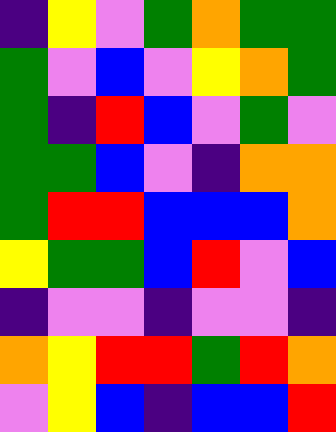[["indigo", "yellow", "violet", "green", "orange", "green", "green"], ["green", "violet", "blue", "violet", "yellow", "orange", "green"], ["green", "indigo", "red", "blue", "violet", "green", "violet"], ["green", "green", "blue", "violet", "indigo", "orange", "orange"], ["green", "red", "red", "blue", "blue", "blue", "orange"], ["yellow", "green", "green", "blue", "red", "violet", "blue"], ["indigo", "violet", "violet", "indigo", "violet", "violet", "indigo"], ["orange", "yellow", "red", "red", "green", "red", "orange"], ["violet", "yellow", "blue", "indigo", "blue", "blue", "red"]]